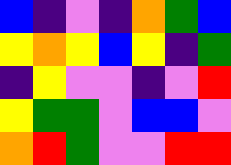[["blue", "indigo", "violet", "indigo", "orange", "green", "blue"], ["yellow", "orange", "yellow", "blue", "yellow", "indigo", "green"], ["indigo", "yellow", "violet", "violet", "indigo", "violet", "red"], ["yellow", "green", "green", "violet", "blue", "blue", "violet"], ["orange", "red", "green", "violet", "violet", "red", "red"]]